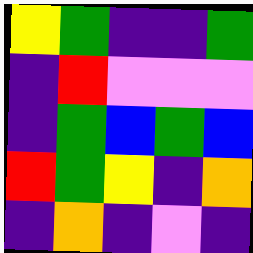[["yellow", "green", "indigo", "indigo", "green"], ["indigo", "red", "violet", "violet", "violet"], ["indigo", "green", "blue", "green", "blue"], ["red", "green", "yellow", "indigo", "orange"], ["indigo", "orange", "indigo", "violet", "indigo"]]